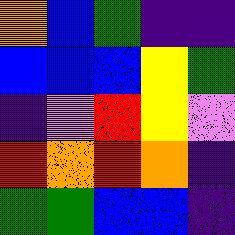[["orange", "blue", "green", "indigo", "indigo"], ["blue", "blue", "blue", "yellow", "green"], ["indigo", "violet", "red", "yellow", "violet"], ["red", "orange", "red", "orange", "indigo"], ["green", "green", "blue", "blue", "indigo"]]